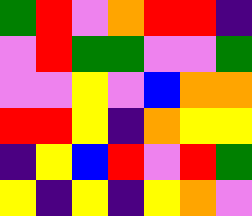[["green", "red", "violet", "orange", "red", "red", "indigo"], ["violet", "red", "green", "green", "violet", "violet", "green"], ["violet", "violet", "yellow", "violet", "blue", "orange", "orange"], ["red", "red", "yellow", "indigo", "orange", "yellow", "yellow"], ["indigo", "yellow", "blue", "red", "violet", "red", "green"], ["yellow", "indigo", "yellow", "indigo", "yellow", "orange", "violet"]]